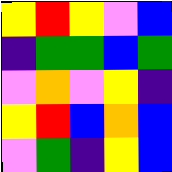[["yellow", "red", "yellow", "violet", "blue"], ["indigo", "green", "green", "blue", "green"], ["violet", "orange", "violet", "yellow", "indigo"], ["yellow", "red", "blue", "orange", "blue"], ["violet", "green", "indigo", "yellow", "blue"]]